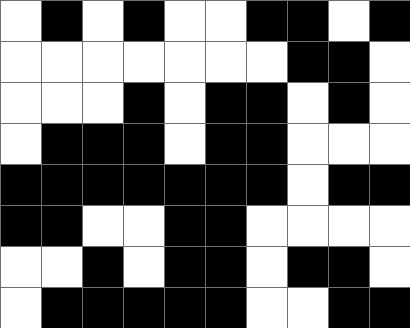[["white", "black", "white", "black", "white", "white", "black", "black", "white", "black"], ["white", "white", "white", "white", "white", "white", "white", "black", "black", "white"], ["white", "white", "white", "black", "white", "black", "black", "white", "black", "white"], ["white", "black", "black", "black", "white", "black", "black", "white", "white", "white"], ["black", "black", "black", "black", "black", "black", "black", "white", "black", "black"], ["black", "black", "white", "white", "black", "black", "white", "white", "white", "white"], ["white", "white", "black", "white", "black", "black", "white", "black", "black", "white"], ["white", "black", "black", "black", "black", "black", "white", "white", "black", "black"]]